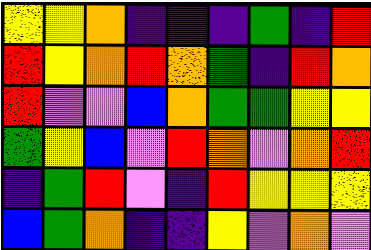[["yellow", "yellow", "orange", "indigo", "indigo", "indigo", "green", "indigo", "red"], ["red", "yellow", "orange", "red", "orange", "green", "indigo", "red", "orange"], ["red", "violet", "violet", "blue", "orange", "green", "green", "yellow", "yellow"], ["green", "yellow", "blue", "violet", "red", "orange", "violet", "orange", "red"], ["indigo", "green", "red", "violet", "indigo", "red", "yellow", "yellow", "yellow"], ["blue", "green", "orange", "indigo", "indigo", "yellow", "violet", "orange", "violet"]]